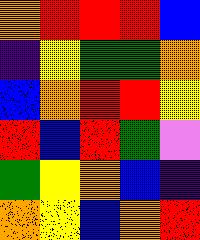[["orange", "red", "red", "red", "blue"], ["indigo", "yellow", "green", "green", "orange"], ["blue", "orange", "red", "red", "yellow"], ["red", "blue", "red", "green", "violet"], ["green", "yellow", "orange", "blue", "indigo"], ["orange", "yellow", "blue", "orange", "red"]]